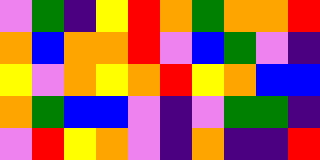[["violet", "green", "indigo", "yellow", "red", "orange", "green", "orange", "orange", "red"], ["orange", "blue", "orange", "orange", "red", "violet", "blue", "green", "violet", "indigo"], ["yellow", "violet", "orange", "yellow", "orange", "red", "yellow", "orange", "blue", "blue"], ["orange", "green", "blue", "blue", "violet", "indigo", "violet", "green", "green", "indigo"], ["violet", "red", "yellow", "orange", "violet", "indigo", "orange", "indigo", "indigo", "red"]]